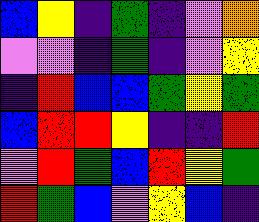[["blue", "yellow", "indigo", "green", "indigo", "violet", "orange"], ["violet", "violet", "indigo", "green", "indigo", "violet", "yellow"], ["indigo", "red", "blue", "blue", "green", "yellow", "green"], ["blue", "red", "red", "yellow", "indigo", "indigo", "red"], ["violet", "red", "green", "blue", "red", "yellow", "green"], ["red", "green", "blue", "violet", "yellow", "blue", "indigo"]]